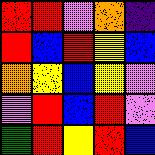[["red", "red", "violet", "orange", "indigo"], ["red", "blue", "red", "yellow", "blue"], ["orange", "yellow", "blue", "yellow", "violet"], ["violet", "red", "blue", "red", "violet"], ["green", "red", "yellow", "red", "blue"]]